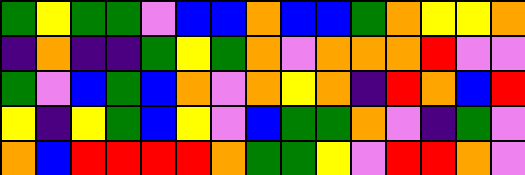[["green", "yellow", "green", "green", "violet", "blue", "blue", "orange", "blue", "blue", "green", "orange", "yellow", "yellow", "orange"], ["indigo", "orange", "indigo", "indigo", "green", "yellow", "green", "orange", "violet", "orange", "orange", "orange", "red", "violet", "violet"], ["green", "violet", "blue", "green", "blue", "orange", "violet", "orange", "yellow", "orange", "indigo", "red", "orange", "blue", "red"], ["yellow", "indigo", "yellow", "green", "blue", "yellow", "violet", "blue", "green", "green", "orange", "violet", "indigo", "green", "violet"], ["orange", "blue", "red", "red", "red", "red", "orange", "green", "green", "yellow", "violet", "red", "red", "orange", "violet"]]